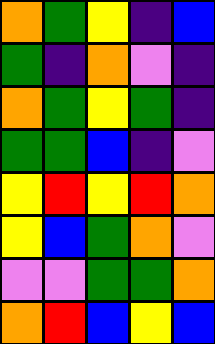[["orange", "green", "yellow", "indigo", "blue"], ["green", "indigo", "orange", "violet", "indigo"], ["orange", "green", "yellow", "green", "indigo"], ["green", "green", "blue", "indigo", "violet"], ["yellow", "red", "yellow", "red", "orange"], ["yellow", "blue", "green", "orange", "violet"], ["violet", "violet", "green", "green", "orange"], ["orange", "red", "blue", "yellow", "blue"]]